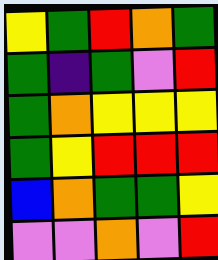[["yellow", "green", "red", "orange", "green"], ["green", "indigo", "green", "violet", "red"], ["green", "orange", "yellow", "yellow", "yellow"], ["green", "yellow", "red", "red", "red"], ["blue", "orange", "green", "green", "yellow"], ["violet", "violet", "orange", "violet", "red"]]